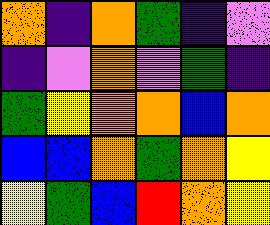[["orange", "indigo", "orange", "green", "indigo", "violet"], ["indigo", "violet", "orange", "violet", "green", "indigo"], ["green", "yellow", "orange", "orange", "blue", "orange"], ["blue", "blue", "orange", "green", "orange", "yellow"], ["yellow", "green", "blue", "red", "orange", "yellow"]]